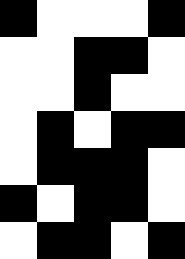[["black", "white", "white", "white", "black"], ["white", "white", "black", "black", "white"], ["white", "white", "black", "white", "white"], ["white", "black", "white", "black", "black"], ["white", "black", "black", "black", "white"], ["black", "white", "black", "black", "white"], ["white", "black", "black", "white", "black"]]